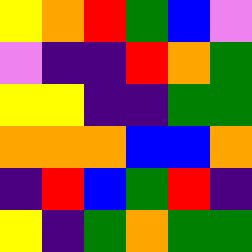[["yellow", "orange", "red", "green", "blue", "violet"], ["violet", "indigo", "indigo", "red", "orange", "green"], ["yellow", "yellow", "indigo", "indigo", "green", "green"], ["orange", "orange", "orange", "blue", "blue", "orange"], ["indigo", "red", "blue", "green", "red", "indigo"], ["yellow", "indigo", "green", "orange", "green", "green"]]